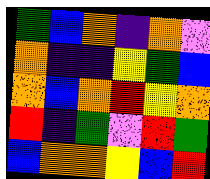[["green", "blue", "orange", "indigo", "orange", "violet"], ["orange", "indigo", "indigo", "yellow", "green", "blue"], ["orange", "blue", "orange", "red", "yellow", "orange"], ["red", "indigo", "green", "violet", "red", "green"], ["blue", "orange", "orange", "yellow", "blue", "red"]]